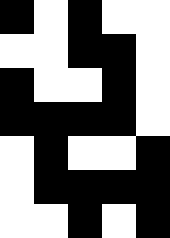[["black", "white", "black", "white", "white"], ["white", "white", "black", "black", "white"], ["black", "white", "white", "black", "white"], ["black", "black", "black", "black", "white"], ["white", "black", "white", "white", "black"], ["white", "black", "black", "black", "black"], ["white", "white", "black", "white", "black"]]